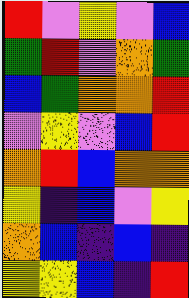[["red", "violet", "yellow", "violet", "blue"], ["green", "red", "violet", "orange", "green"], ["blue", "green", "orange", "orange", "red"], ["violet", "yellow", "violet", "blue", "red"], ["orange", "red", "blue", "orange", "orange"], ["yellow", "indigo", "blue", "violet", "yellow"], ["orange", "blue", "indigo", "blue", "indigo"], ["yellow", "yellow", "blue", "indigo", "red"]]